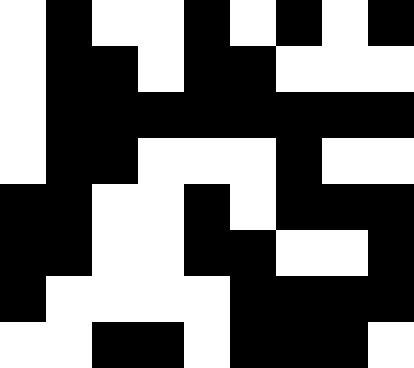[["white", "black", "white", "white", "black", "white", "black", "white", "black"], ["white", "black", "black", "white", "black", "black", "white", "white", "white"], ["white", "black", "black", "black", "black", "black", "black", "black", "black"], ["white", "black", "black", "white", "white", "white", "black", "white", "white"], ["black", "black", "white", "white", "black", "white", "black", "black", "black"], ["black", "black", "white", "white", "black", "black", "white", "white", "black"], ["black", "white", "white", "white", "white", "black", "black", "black", "black"], ["white", "white", "black", "black", "white", "black", "black", "black", "white"]]